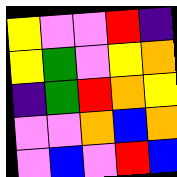[["yellow", "violet", "violet", "red", "indigo"], ["yellow", "green", "violet", "yellow", "orange"], ["indigo", "green", "red", "orange", "yellow"], ["violet", "violet", "orange", "blue", "orange"], ["violet", "blue", "violet", "red", "blue"]]